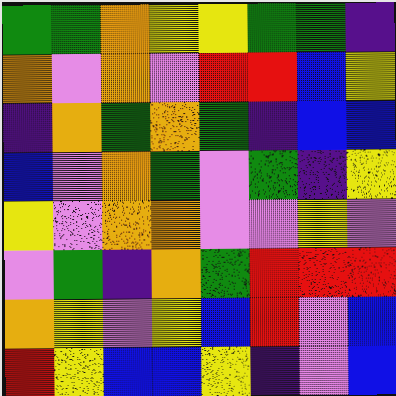[["green", "green", "orange", "yellow", "yellow", "green", "green", "indigo"], ["orange", "violet", "orange", "violet", "red", "red", "blue", "yellow"], ["indigo", "orange", "green", "orange", "green", "indigo", "blue", "blue"], ["blue", "violet", "orange", "green", "violet", "green", "indigo", "yellow"], ["yellow", "violet", "orange", "orange", "violet", "violet", "yellow", "violet"], ["violet", "green", "indigo", "orange", "green", "red", "red", "red"], ["orange", "yellow", "violet", "yellow", "blue", "red", "violet", "blue"], ["red", "yellow", "blue", "blue", "yellow", "indigo", "violet", "blue"]]